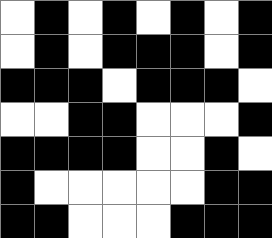[["white", "black", "white", "black", "white", "black", "white", "black"], ["white", "black", "white", "black", "black", "black", "white", "black"], ["black", "black", "black", "white", "black", "black", "black", "white"], ["white", "white", "black", "black", "white", "white", "white", "black"], ["black", "black", "black", "black", "white", "white", "black", "white"], ["black", "white", "white", "white", "white", "white", "black", "black"], ["black", "black", "white", "white", "white", "black", "black", "black"]]